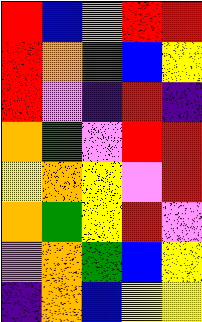[["red", "blue", "orange", "red", "red"], ["red", "orange", "green", "blue", "yellow"], ["red", "violet", "indigo", "red", "indigo"], ["orange", "green", "violet", "red", "red"], ["yellow", "orange", "yellow", "violet", "red"], ["orange", "green", "yellow", "red", "violet"], ["violet", "orange", "green", "blue", "yellow"], ["indigo", "orange", "blue", "yellow", "yellow"]]